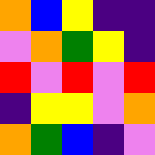[["orange", "blue", "yellow", "indigo", "indigo"], ["violet", "orange", "green", "yellow", "indigo"], ["red", "violet", "red", "violet", "red"], ["indigo", "yellow", "yellow", "violet", "orange"], ["orange", "green", "blue", "indigo", "violet"]]